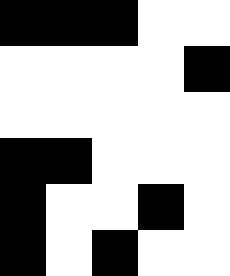[["black", "black", "black", "white", "white"], ["white", "white", "white", "white", "black"], ["white", "white", "white", "white", "white"], ["black", "black", "white", "white", "white"], ["black", "white", "white", "black", "white"], ["black", "white", "black", "white", "white"]]